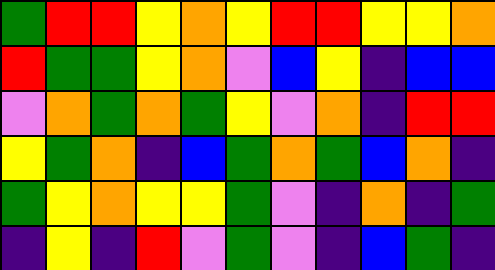[["green", "red", "red", "yellow", "orange", "yellow", "red", "red", "yellow", "yellow", "orange"], ["red", "green", "green", "yellow", "orange", "violet", "blue", "yellow", "indigo", "blue", "blue"], ["violet", "orange", "green", "orange", "green", "yellow", "violet", "orange", "indigo", "red", "red"], ["yellow", "green", "orange", "indigo", "blue", "green", "orange", "green", "blue", "orange", "indigo"], ["green", "yellow", "orange", "yellow", "yellow", "green", "violet", "indigo", "orange", "indigo", "green"], ["indigo", "yellow", "indigo", "red", "violet", "green", "violet", "indigo", "blue", "green", "indigo"]]